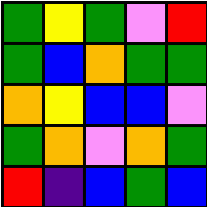[["green", "yellow", "green", "violet", "red"], ["green", "blue", "orange", "green", "green"], ["orange", "yellow", "blue", "blue", "violet"], ["green", "orange", "violet", "orange", "green"], ["red", "indigo", "blue", "green", "blue"]]